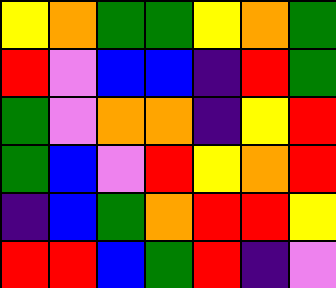[["yellow", "orange", "green", "green", "yellow", "orange", "green"], ["red", "violet", "blue", "blue", "indigo", "red", "green"], ["green", "violet", "orange", "orange", "indigo", "yellow", "red"], ["green", "blue", "violet", "red", "yellow", "orange", "red"], ["indigo", "blue", "green", "orange", "red", "red", "yellow"], ["red", "red", "blue", "green", "red", "indigo", "violet"]]